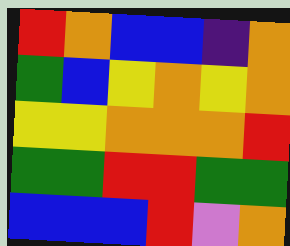[["red", "orange", "blue", "blue", "indigo", "orange"], ["green", "blue", "yellow", "orange", "yellow", "orange"], ["yellow", "yellow", "orange", "orange", "orange", "red"], ["green", "green", "red", "red", "green", "green"], ["blue", "blue", "blue", "red", "violet", "orange"]]